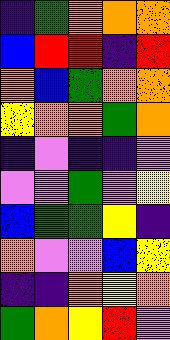[["indigo", "green", "orange", "orange", "orange"], ["blue", "red", "red", "indigo", "red"], ["orange", "blue", "green", "orange", "orange"], ["yellow", "orange", "orange", "green", "orange"], ["indigo", "violet", "indigo", "indigo", "violet"], ["violet", "violet", "green", "violet", "yellow"], ["blue", "green", "green", "yellow", "indigo"], ["orange", "violet", "violet", "blue", "yellow"], ["indigo", "indigo", "orange", "yellow", "orange"], ["green", "orange", "yellow", "red", "violet"]]